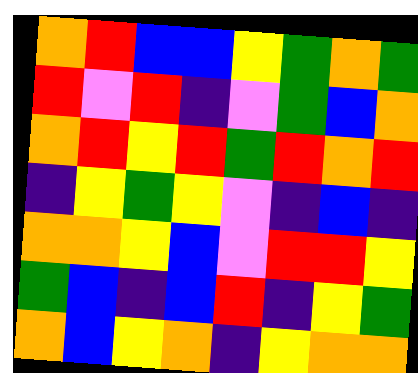[["orange", "red", "blue", "blue", "yellow", "green", "orange", "green"], ["red", "violet", "red", "indigo", "violet", "green", "blue", "orange"], ["orange", "red", "yellow", "red", "green", "red", "orange", "red"], ["indigo", "yellow", "green", "yellow", "violet", "indigo", "blue", "indigo"], ["orange", "orange", "yellow", "blue", "violet", "red", "red", "yellow"], ["green", "blue", "indigo", "blue", "red", "indigo", "yellow", "green"], ["orange", "blue", "yellow", "orange", "indigo", "yellow", "orange", "orange"]]